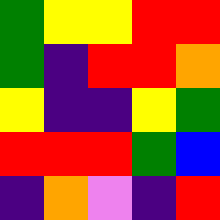[["green", "yellow", "yellow", "red", "red"], ["green", "indigo", "red", "red", "orange"], ["yellow", "indigo", "indigo", "yellow", "green"], ["red", "red", "red", "green", "blue"], ["indigo", "orange", "violet", "indigo", "red"]]